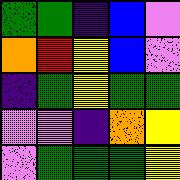[["green", "green", "indigo", "blue", "violet"], ["orange", "red", "yellow", "blue", "violet"], ["indigo", "green", "yellow", "green", "green"], ["violet", "violet", "indigo", "orange", "yellow"], ["violet", "green", "green", "green", "yellow"]]